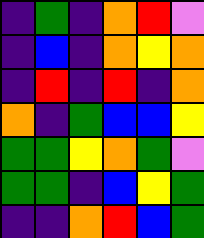[["indigo", "green", "indigo", "orange", "red", "violet"], ["indigo", "blue", "indigo", "orange", "yellow", "orange"], ["indigo", "red", "indigo", "red", "indigo", "orange"], ["orange", "indigo", "green", "blue", "blue", "yellow"], ["green", "green", "yellow", "orange", "green", "violet"], ["green", "green", "indigo", "blue", "yellow", "green"], ["indigo", "indigo", "orange", "red", "blue", "green"]]